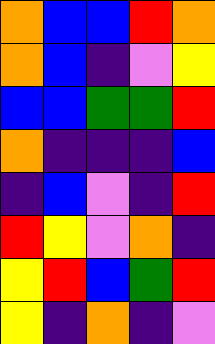[["orange", "blue", "blue", "red", "orange"], ["orange", "blue", "indigo", "violet", "yellow"], ["blue", "blue", "green", "green", "red"], ["orange", "indigo", "indigo", "indigo", "blue"], ["indigo", "blue", "violet", "indigo", "red"], ["red", "yellow", "violet", "orange", "indigo"], ["yellow", "red", "blue", "green", "red"], ["yellow", "indigo", "orange", "indigo", "violet"]]